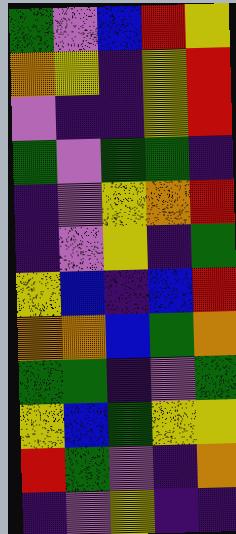[["green", "violet", "blue", "red", "yellow"], ["orange", "yellow", "indigo", "yellow", "red"], ["violet", "indigo", "indigo", "yellow", "red"], ["green", "violet", "green", "green", "indigo"], ["indigo", "violet", "yellow", "orange", "red"], ["indigo", "violet", "yellow", "indigo", "green"], ["yellow", "blue", "indigo", "blue", "red"], ["orange", "orange", "blue", "green", "orange"], ["green", "green", "indigo", "violet", "green"], ["yellow", "blue", "green", "yellow", "yellow"], ["red", "green", "violet", "indigo", "orange"], ["indigo", "violet", "yellow", "indigo", "indigo"]]